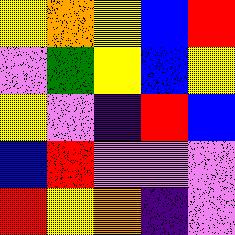[["yellow", "orange", "yellow", "blue", "red"], ["violet", "green", "yellow", "blue", "yellow"], ["yellow", "violet", "indigo", "red", "blue"], ["blue", "red", "violet", "violet", "violet"], ["red", "yellow", "orange", "indigo", "violet"]]